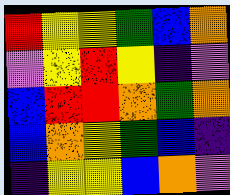[["red", "yellow", "yellow", "green", "blue", "orange"], ["violet", "yellow", "red", "yellow", "indigo", "violet"], ["blue", "red", "red", "orange", "green", "orange"], ["blue", "orange", "yellow", "green", "blue", "indigo"], ["indigo", "yellow", "yellow", "blue", "orange", "violet"]]